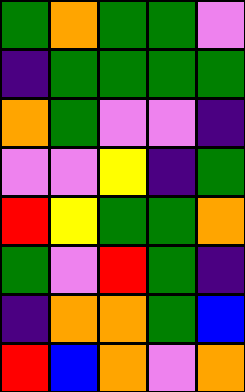[["green", "orange", "green", "green", "violet"], ["indigo", "green", "green", "green", "green"], ["orange", "green", "violet", "violet", "indigo"], ["violet", "violet", "yellow", "indigo", "green"], ["red", "yellow", "green", "green", "orange"], ["green", "violet", "red", "green", "indigo"], ["indigo", "orange", "orange", "green", "blue"], ["red", "blue", "orange", "violet", "orange"]]